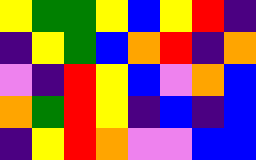[["yellow", "green", "green", "yellow", "blue", "yellow", "red", "indigo"], ["indigo", "yellow", "green", "blue", "orange", "red", "indigo", "orange"], ["violet", "indigo", "red", "yellow", "blue", "violet", "orange", "blue"], ["orange", "green", "red", "yellow", "indigo", "blue", "indigo", "blue"], ["indigo", "yellow", "red", "orange", "violet", "violet", "blue", "blue"]]